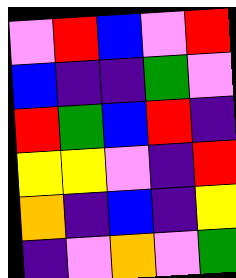[["violet", "red", "blue", "violet", "red"], ["blue", "indigo", "indigo", "green", "violet"], ["red", "green", "blue", "red", "indigo"], ["yellow", "yellow", "violet", "indigo", "red"], ["orange", "indigo", "blue", "indigo", "yellow"], ["indigo", "violet", "orange", "violet", "green"]]